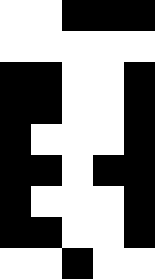[["white", "white", "black", "black", "black"], ["white", "white", "white", "white", "white"], ["black", "black", "white", "white", "black"], ["black", "black", "white", "white", "black"], ["black", "white", "white", "white", "black"], ["black", "black", "white", "black", "black"], ["black", "white", "white", "white", "black"], ["black", "black", "white", "white", "black"], ["white", "white", "black", "white", "white"]]